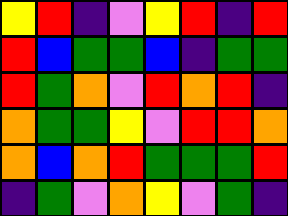[["yellow", "red", "indigo", "violet", "yellow", "red", "indigo", "red"], ["red", "blue", "green", "green", "blue", "indigo", "green", "green"], ["red", "green", "orange", "violet", "red", "orange", "red", "indigo"], ["orange", "green", "green", "yellow", "violet", "red", "red", "orange"], ["orange", "blue", "orange", "red", "green", "green", "green", "red"], ["indigo", "green", "violet", "orange", "yellow", "violet", "green", "indigo"]]